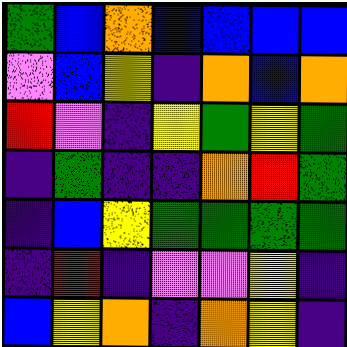[["green", "blue", "orange", "blue", "blue", "blue", "blue"], ["violet", "blue", "yellow", "indigo", "orange", "blue", "orange"], ["red", "violet", "indigo", "yellow", "green", "yellow", "green"], ["indigo", "green", "indigo", "indigo", "orange", "red", "green"], ["indigo", "blue", "yellow", "green", "green", "green", "green"], ["indigo", "red", "indigo", "violet", "violet", "yellow", "indigo"], ["blue", "yellow", "orange", "indigo", "orange", "yellow", "indigo"]]